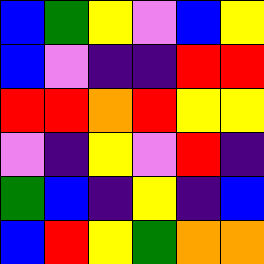[["blue", "green", "yellow", "violet", "blue", "yellow"], ["blue", "violet", "indigo", "indigo", "red", "red"], ["red", "red", "orange", "red", "yellow", "yellow"], ["violet", "indigo", "yellow", "violet", "red", "indigo"], ["green", "blue", "indigo", "yellow", "indigo", "blue"], ["blue", "red", "yellow", "green", "orange", "orange"]]